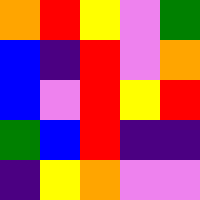[["orange", "red", "yellow", "violet", "green"], ["blue", "indigo", "red", "violet", "orange"], ["blue", "violet", "red", "yellow", "red"], ["green", "blue", "red", "indigo", "indigo"], ["indigo", "yellow", "orange", "violet", "violet"]]